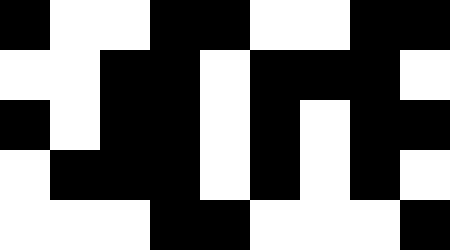[["black", "white", "white", "black", "black", "white", "white", "black", "black"], ["white", "white", "black", "black", "white", "black", "black", "black", "white"], ["black", "white", "black", "black", "white", "black", "white", "black", "black"], ["white", "black", "black", "black", "white", "black", "white", "black", "white"], ["white", "white", "white", "black", "black", "white", "white", "white", "black"]]